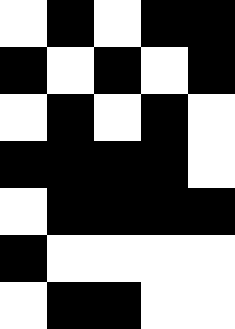[["white", "black", "white", "black", "black"], ["black", "white", "black", "white", "black"], ["white", "black", "white", "black", "white"], ["black", "black", "black", "black", "white"], ["white", "black", "black", "black", "black"], ["black", "white", "white", "white", "white"], ["white", "black", "black", "white", "white"]]